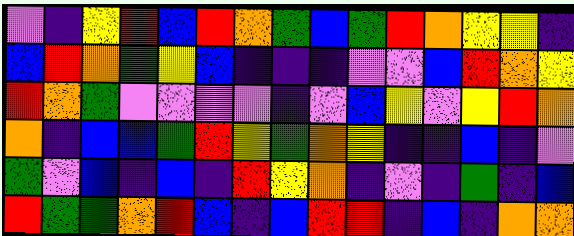[["violet", "indigo", "yellow", "red", "blue", "red", "orange", "green", "blue", "green", "red", "orange", "yellow", "yellow", "indigo"], ["blue", "red", "orange", "green", "yellow", "blue", "indigo", "indigo", "indigo", "violet", "violet", "blue", "red", "orange", "yellow"], ["red", "orange", "green", "violet", "violet", "violet", "violet", "indigo", "violet", "blue", "yellow", "violet", "yellow", "red", "orange"], ["orange", "indigo", "blue", "blue", "green", "red", "yellow", "green", "orange", "yellow", "indigo", "indigo", "blue", "indigo", "violet"], ["green", "violet", "blue", "indigo", "blue", "indigo", "red", "yellow", "orange", "indigo", "violet", "indigo", "green", "indigo", "blue"], ["red", "green", "green", "orange", "red", "blue", "indigo", "blue", "red", "red", "indigo", "blue", "indigo", "orange", "orange"]]